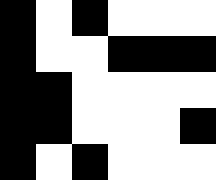[["black", "white", "black", "white", "white", "white"], ["black", "white", "white", "black", "black", "black"], ["black", "black", "white", "white", "white", "white"], ["black", "black", "white", "white", "white", "black"], ["black", "white", "black", "white", "white", "white"]]